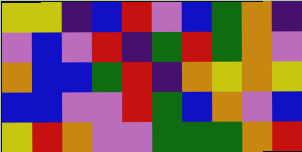[["yellow", "yellow", "indigo", "blue", "red", "violet", "blue", "green", "orange", "indigo"], ["violet", "blue", "violet", "red", "indigo", "green", "red", "green", "orange", "violet"], ["orange", "blue", "blue", "green", "red", "indigo", "orange", "yellow", "orange", "yellow"], ["blue", "blue", "violet", "violet", "red", "green", "blue", "orange", "violet", "blue"], ["yellow", "red", "orange", "violet", "violet", "green", "green", "green", "orange", "red"]]